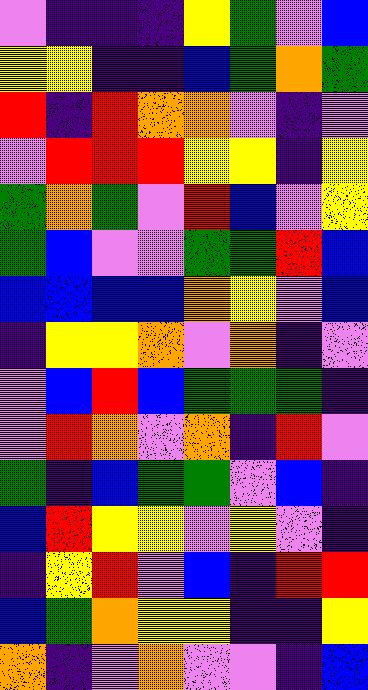[["violet", "indigo", "indigo", "indigo", "yellow", "green", "violet", "blue"], ["yellow", "yellow", "indigo", "indigo", "blue", "green", "orange", "green"], ["red", "indigo", "red", "orange", "orange", "violet", "indigo", "violet"], ["violet", "red", "red", "red", "yellow", "yellow", "indigo", "yellow"], ["green", "orange", "green", "violet", "red", "blue", "violet", "yellow"], ["green", "blue", "violet", "violet", "green", "green", "red", "blue"], ["blue", "blue", "blue", "blue", "orange", "yellow", "violet", "blue"], ["indigo", "yellow", "yellow", "orange", "violet", "orange", "indigo", "violet"], ["violet", "blue", "red", "blue", "green", "green", "green", "indigo"], ["violet", "red", "orange", "violet", "orange", "indigo", "red", "violet"], ["green", "indigo", "blue", "green", "green", "violet", "blue", "indigo"], ["blue", "red", "yellow", "yellow", "violet", "yellow", "violet", "indigo"], ["indigo", "yellow", "red", "violet", "blue", "indigo", "red", "red"], ["blue", "green", "orange", "yellow", "yellow", "indigo", "indigo", "yellow"], ["orange", "indigo", "violet", "orange", "violet", "violet", "indigo", "blue"]]